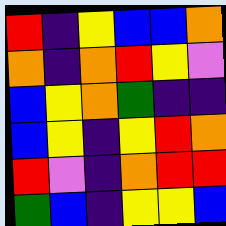[["red", "indigo", "yellow", "blue", "blue", "orange"], ["orange", "indigo", "orange", "red", "yellow", "violet"], ["blue", "yellow", "orange", "green", "indigo", "indigo"], ["blue", "yellow", "indigo", "yellow", "red", "orange"], ["red", "violet", "indigo", "orange", "red", "red"], ["green", "blue", "indigo", "yellow", "yellow", "blue"]]